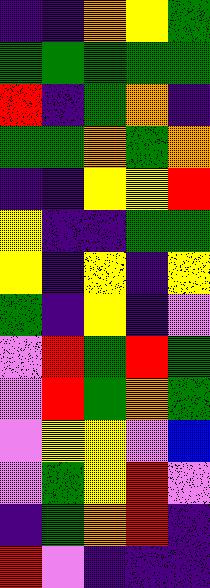[["indigo", "indigo", "orange", "yellow", "green"], ["green", "green", "green", "green", "green"], ["red", "indigo", "green", "orange", "indigo"], ["green", "green", "orange", "green", "orange"], ["indigo", "indigo", "yellow", "yellow", "red"], ["yellow", "indigo", "indigo", "green", "green"], ["yellow", "indigo", "yellow", "indigo", "yellow"], ["green", "indigo", "yellow", "indigo", "violet"], ["violet", "red", "green", "red", "green"], ["violet", "red", "green", "orange", "green"], ["violet", "yellow", "yellow", "violet", "blue"], ["violet", "green", "yellow", "red", "violet"], ["indigo", "green", "orange", "red", "indigo"], ["red", "violet", "indigo", "indigo", "indigo"]]